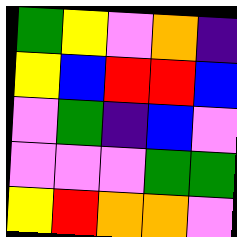[["green", "yellow", "violet", "orange", "indigo"], ["yellow", "blue", "red", "red", "blue"], ["violet", "green", "indigo", "blue", "violet"], ["violet", "violet", "violet", "green", "green"], ["yellow", "red", "orange", "orange", "violet"]]